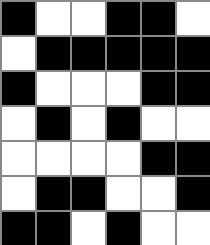[["black", "white", "white", "black", "black", "white"], ["white", "black", "black", "black", "black", "black"], ["black", "white", "white", "white", "black", "black"], ["white", "black", "white", "black", "white", "white"], ["white", "white", "white", "white", "black", "black"], ["white", "black", "black", "white", "white", "black"], ["black", "black", "white", "black", "white", "white"]]